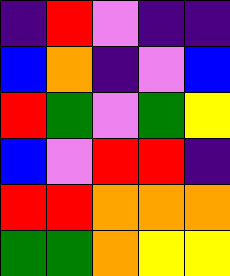[["indigo", "red", "violet", "indigo", "indigo"], ["blue", "orange", "indigo", "violet", "blue"], ["red", "green", "violet", "green", "yellow"], ["blue", "violet", "red", "red", "indigo"], ["red", "red", "orange", "orange", "orange"], ["green", "green", "orange", "yellow", "yellow"]]